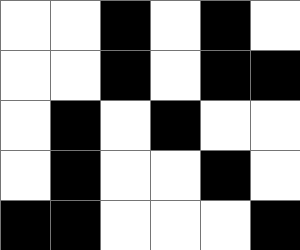[["white", "white", "black", "white", "black", "white"], ["white", "white", "black", "white", "black", "black"], ["white", "black", "white", "black", "white", "white"], ["white", "black", "white", "white", "black", "white"], ["black", "black", "white", "white", "white", "black"]]